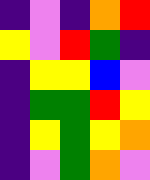[["indigo", "violet", "indigo", "orange", "red"], ["yellow", "violet", "red", "green", "indigo"], ["indigo", "yellow", "yellow", "blue", "violet"], ["indigo", "green", "green", "red", "yellow"], ["indigo", "yellow", "green", "yellow", "orange"], ["indigo", "violet", "green", "orange", "violet"]]